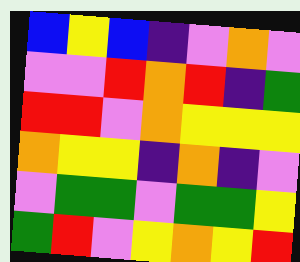[["blue", "yellow", "blue", "indigo", "violet", "orange", "violet"], ["violet", "violet", "red", "orange", "red", "indigo", "green"], ["red", "red", "violet", "orange", "yellow", "yellow", "yellow"], ["orange", "yellow", "yellow", "indigo", "orange", "indigo", "violet"], ["violet", "green", "green", "violet", "green", "green", "yellow"], ["green", "red", "violet", "yellow", "orange", "yellow", "red"]]